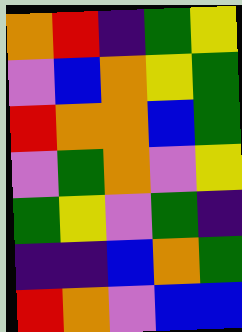[["orange", "red", "indigo", "green", "yellow"], ["violet", "blue", "orange", "yellow", "green"], ["red", "orange", "orange", "blue", "green"], ["violet", "green", "orange", "violet", "yellow"], ["green", "yellow", "violet", "green", "indigo"], ["indigo", "indigo", "blue", "orange", "green"], ["red", "orange", "violet", "blue", "blue"]]